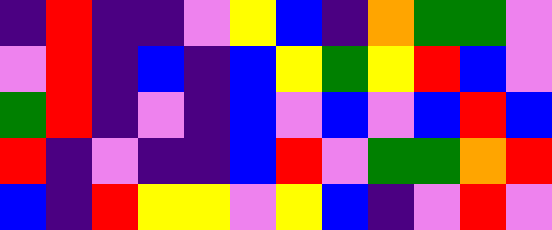[["indigo", "red", "indigo", "indigo", "violet", "yellow", "blue", "indigo", "orange", "green", "green", "violet"], ["violet", "red", "indigo", "blue", "indigo", "blue", "yellow", "green", "yellow", "red", "blue", "violet"], ["green", "red", "indigo", "violet", "indigo", "blue", "violet", "blue", "violet", "blue", "red", "blue"], ["red", "indigo", "violet", "indigo", "indigo", "blue", "red", "violet", "green", "green", "orange", "red"], ["blue", "indigo", "red", "yellow", "yellow", "violet", "yellow", "blue", "indigo", "violet", "red", "violet"]]